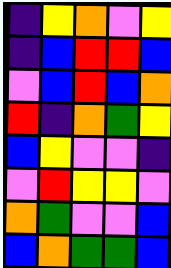[["indigo", "yellow", "orange", "violet", "yellow"], ["indigo", "blue", "red", "red", "blue"], ["violet", "blue", "red", "blue", "orange"], ["red", "indigo", "orange", "green", "yellow"], ["blue", "yellow", "violet", "violet", "indigo"], ["violet", "red", "yellow", "yellow", "violet"], ["orange", "green", "violet", "violet", "blue"], ["blue", "orange", "green", "green", "blue"]]